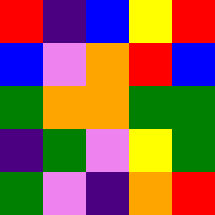[["red", "indigo", "blue", "yellow", "red"], ["blue", "violet", "orange", "red", "blue"], ["green", "orange", "orange", "green", "green"], ["indigo", "green", "violet", "yellow", "green"], ["green", "violet", "indigo", "orange", "red"]]